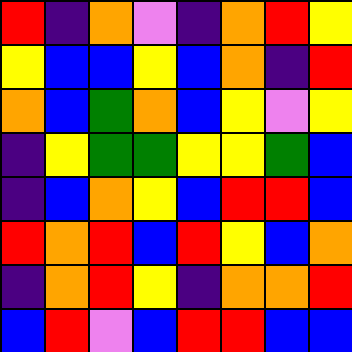[["red", "indigo", "orange", "violet", "indigo", "orange", "red", "yellow"], ["yellow", "blue", "blue", "yellow", "blue", "orange", "indigo", "red"], ["orange", "blue", "green", "orange", "blue", "yellow", "violet", "yellow"], ["indigo", "yellow", "green", "green", "yellow", "yellow", "green", "blue"], ["indigo", "blue", "orange", "yellow", "blue", "red", "red", "blue"], ["red", "orange", "red", "blue", "red", "yellow", "blue", "orange"], ["indigo", "orange", "red", "yellow", "indigo", "orange", "orange", "red"], ["blue", "red", "violet", "blue", "red", "red", "blue", "blue"]]